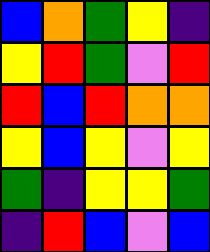[["blue", "orange", "green", "yellow", "indigo"], ["yellow", "red", "green", "violet", "red"], ["red", "blue", "red", "orange", "orange"], ["yellow", "blue", "yellow", "violet", "yellow"], ["green", "indigo", "yellow", "yellow", "green"], ["indigo", "red", "blue", "violet", "blue"]]